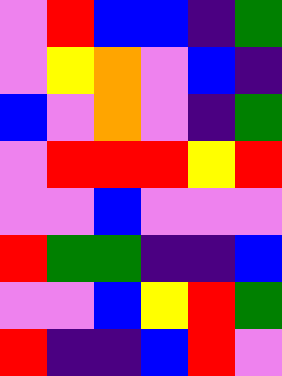[["violet", "red", "blue", "blue", "indigo", "green"], ["violet", "yellow", "orange", "violet", "blue", "indigo"], ["blue", "violet", "orange", "violet", "indigo", "green"], ["violet", "red", "red", "red", "yellow", "red"], ["violet", "violet", "blue", "violet", "violet", "violet"], ["red", "green", "green", "indigo", "indigo", "blue"], ["violet", "violet", "blue", "yellow", "red", "green"], ["red", "indigo", "indigo", "blue", "red", "violet"]]